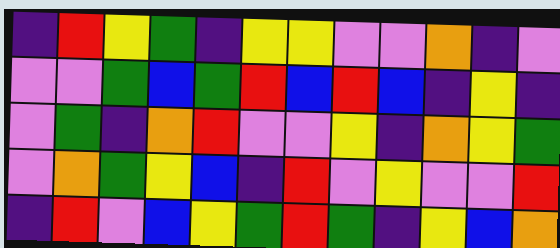[["indigo", "red", "yellow", "green", "indigo", "yellow", "yellow", "violet", "violet", "orange", "indigo", "violet"], ["violet", "violet", "green", "blue", "green", "red", "blue", "red", "blue", "indigo", "yellow", "indigo"], ["violet", "green", "indigo", "orange", "red", "violet", "violet", "yellow", "indigo", "orange", "yellow", "green"], ["violet", "orange", "green", "yellow", "blue", "indigo", "red", "violet", "yellow", "violet", "violet", "red"], ["indigo", "red", "violet", "blue", "yellow", "green", "red", "green", "indigo", "yellow", "blue", "orange"]]